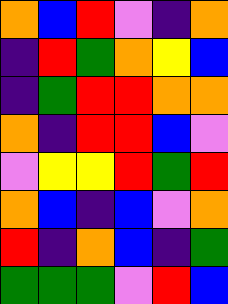[["orange", "blue", "red", "violet", "indigo", "orange"], ["indigo", "red", "green", "orange", "yellow", "blue"], ["indigo", "green", "red", "red", "orange", "orange"], ["orange", "indigo", "red", "red", "blue", "violet"], ["violet", "yellow", "yellow", "red", "green", "red"], ["orange", "blue", "indigo", "blue", "violet", "orange"], ["red", "indigo", "orange", "blue", "indigo", "green"], ["green", "green", "green", "violet", "red", "blue"]]